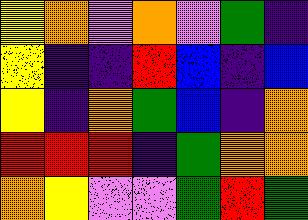[["yellow", "orange", "violet", "orange", "violet", "green", "indigo"], ["yellow", "indigo", "indigo", "red", "blue", "indigo", "blue"], ["yellow", "indigo", "orange", "green", "blue", "indigo", "orange"], ["red", "red", "red", "indigo", "green", "orange", "orange"], ["orange", "yellow", "violet", "violet", "green", "red", "green"]]